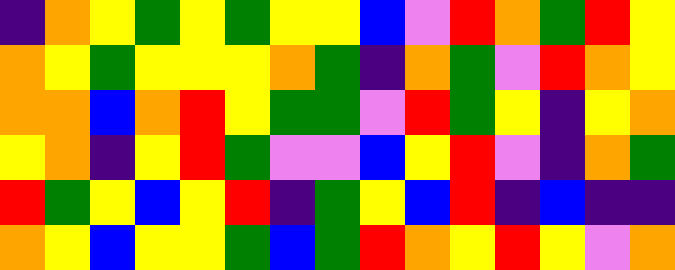[["indigo", "orange", "yellow", "green", "yellow", "green", "yellow", "yellow", "blue", "violet", "red", "orange", "green", "red", "yellow"], ["orange", "yellow", "green", "yellow", "yellow", "yellow", "orange", "green", "indigo", "orange", "green", "violet", "red", "orange", "yellow"], ["orange", "orange", "blue", "orange", "red", "yellow", "green", "green", "violet", "red", "green", "yellow", "indigo", "yellow", "orange"], ["yellow", "orange", "indigo", "yellow", "red", "green", "violet", "violet", "blue", "yellow", "red", "violet", "indigo", "orange", "green"], ["red", "green", "yellow", "blue", "yellow", "red", "indigo", "green", "yellow", "blue", "red", "indigo", "blue", "indigo", "indigo"], ["orange", "yellow", "blue", "yellow", "yellow", "green", "blue", "green", "red", "orange", "yellow", "red", "yellow", "violet", "orange"]]